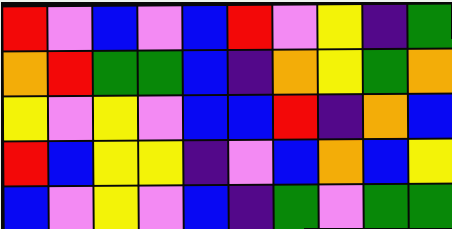[["red", "violet", "blue", "violet", "blue", "red", "violet", "yellow", "indigo", "green"], ["orange", "red", "green", "green", "blue", "indigo", "orange", "yellow", "green", "orange"], ["yellow", "violet", "yellow", "violet", "blue", "blue", "red", "indigo", "orange", "blue"], ["red", "blue", "yellow", "yellow", "indigo", "violet", "blue", "orange", "blue", "yellow"], ["blue", "violet", "yellow", "violet", "blue", "indigo", "green", "violet", "green", "green"]]